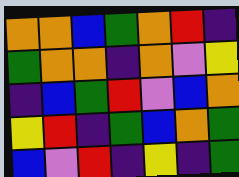[["orange", "orange", "blue", "green", "orange", "red", "indigo"], ["green", "orange", "orange", "indigo", "orange", "violet", "yellow"], ["indigo", "blue", "green", "red", "violet", "blue", "orange"], ["yellow", "red", "indigo", "green", "blue", "orange", "green"], ["blue", "violet", "red", "indigo", "yellow", "indigo", "green"]]